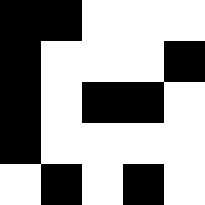[["black", "black", "white", "white", "white"], ["black", "white", "white", "white", "black"], ["black", "white", "black", "black", "white"], ["black", "white", "white", "white", "white"], ["white", "black", "white", "black", "white"]]